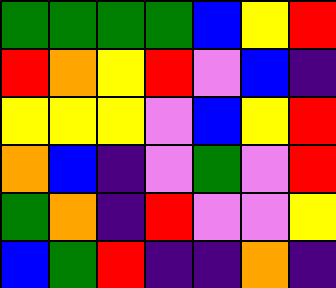[["green", "green", "green", "green", "blue", "yellow", "red"], ["red", "orange", "yellow", "red", "violet", "blue", "indigo"], ["yellow", "yellow", "yellow", "violet", "blue", "yellow", "red"], ["orange", "blue", "indigo", "violet", "green", "violet", "red"], ["green", "orange", "indigo", "red", "violet", "violet", "yellow"], ["blue", "green", "red", "indigo", "indigo", "orange", "indigo"]]